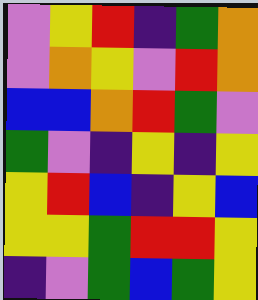[["violet", "yellow", "red", "indigo", "green", "orange"], ["violet", "orange", "yellow", "violet", "red", "orange"], ["blue", "blue", "orange", "red", "green", "violet"], ["green", "violet", "indigo", "yellow", "indigo", "yellow"], ["yellow", "red", "blue", "indigo", "yellow", "blue"], ["yellow", "yellow", "green", "red", "red", "yellow"], ["indigo", "violet", "green", "blue", "green", "yellow"]]